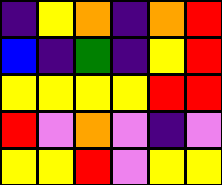[["indigo", "yellow", "orange", "indigo", "orange", "red"], ["blue", "indigo", "green", "indigo", "yellow", "red"], ["yellow", "yellow", "yellow", "yellow", "red", "red"], ["red", "violet", "orange", "violet", "indigo", "violet"], ["yellow", "yellow", "red", "violet", "yellow", "yellow"]]